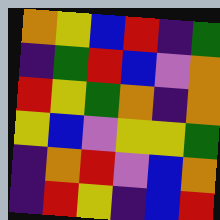[["orange", "yellow", "blue", "red", "indigo", "green"], ["indigo", "green", "red", "blue", "violet", "orange"], ["red", "yellow", "green", "orange", "indigo", "orange"], ["yellow", "blue", "violet", "yellow", "yellow", "green"], ["indigo", "orange", "red", "violet", "blue", "orange"], ["indigo", "red", "yellow", "indigo", "blue", "red"]]